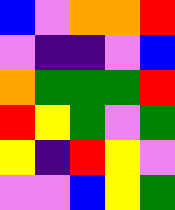[["blue", "violet", "orange", "orange", "red"], ["violet", "indigo", "indigo", "violet", "blue"], ["orange", "green", "green", "green", "red"], ["red", "yellow", "green", "violet", "green"], ["yellow", "indigo", "red", "yellow", "violet"], ["violet", "violet", "blue", "yellow", "green"]]